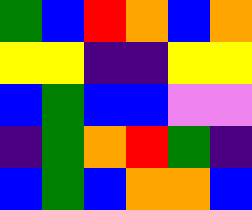[["green", "blue", "red", "orange", "blue", "orange"], ["yellow", "yellow", "indigo", "indigo", "yellow", "yellow"], ["blue", "green", "blue", "blue", "violet", "violet"], ["indigo", "green", "orange", "red", "green", "indigo"], ["blue", "green", "blue", "orange", "orange", "blue"]]